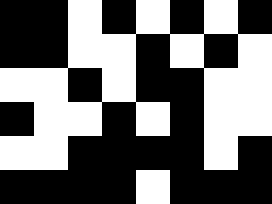[["black", "black", "white", "black", "white", "black", "white", "black"], ["black", "black", "white", "white", "black", "white", "black", "white"], ["white", "white", "black", "white", "black", "black", "white", "white"], ["black", "white", "white", "black", "white", "black", "white", "white"], ["white", "white", "black", "black", "black", "black", "white", "black"], ["black", "black", "black", "black", "white", "black", "black", "black"]]